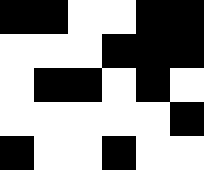[["black", "black", "white", "white", "black", "black"], ["white", "white", "white", "black", "black", "black"], ["white", "black", "black", "white", "black", "white"], ["white", "white", "white", "white", "white", "black"], ["black", "white", "white", "black", "white", "white"]]